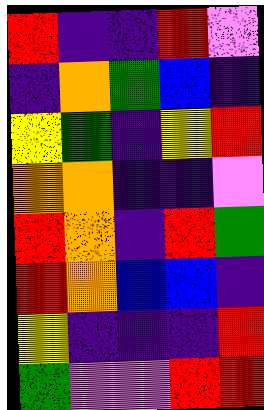[["red", "indigo", "indigo", "red", "violet"], ["indigo", "orange", "green", "blue", "indigo"], ["yellow", "green", "indigo", "yellow", "red"], ["orange", "orange", "indigo", "indigo", "violet"], ["red", "orange", "indigo", "red", "green"], ["red", "orange", "blue", "blue", "indigo"], ["yellow", "indigo", "indigo", "indigo", "red"], ["green", "violet", "violet", "red", "red"]]